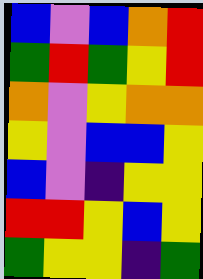[["blue", "violet", "blue", "orange", "red"], ["green", "red", "green", "yellow", "red"], ["orange", "violet", "yellow", "orange", "orange"], ["yellow", "violet", "blue", "blue", "yellow"], ["blue", "violet", "indigo", "yellow", "yellow"], ["red", "red", "yellow", "blue", "yellow"], ["green", "yellow", "yellow", "indigo", "green"]]